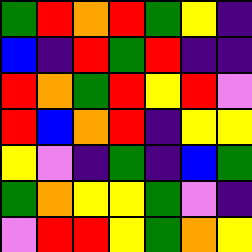[["green", "red", "orange", "red", "green", "yellow", "indigo"], ["blue", "indigo", "red", "green", "red", "indigo", "indigo"], ["red", "orange", "green", "red", "yellow", "red", "violet"], ["red", "blue", "orange", "red", "indigo", "yellow", "yellow"], ["yellow", "violet", "indigo", "green", "indigo", "blue", "green"], ["green", "orange", "yellow", "yellow", "green", "violet", "indigo"], ["violet", "red", "red", "yellow", "green", "orange", "yellow"]]